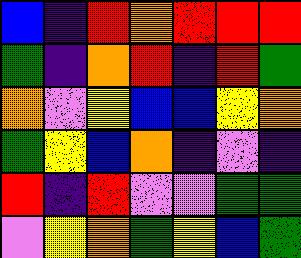[["blue", "indigo", "red", "orange", "red", "red", "red"], ["green", "indigo", "orange", "red", "indigo", "red", "green"], ["orange", "violet", "yellow", "blue", "blue", "yellow", "orange"], ["green", "yellow", "blue", "orange", "indigo", "violet", "indigo"], ["red", "indigo", "red", "violet", "violet", "green", "green"], ["violet", "yellow", "orange", "green", "yellow", "blue", "green"]]